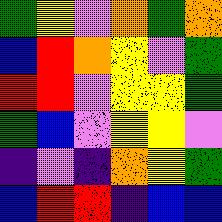[["green", "yellow", "violet", "orange", "green", "orange"], ["blue", "red", "orange", "yellow", "violet", "green"], ["red", "red", "violet", "yellow", "yellow", "green"], ["green", "blue", "violet", "yellow", "yellow", "violet"], ["indigo", "violet", "indigo", "orange", "yellow", "green"], ["blue", "red", "red", "indigo", "blue", "blue"]]